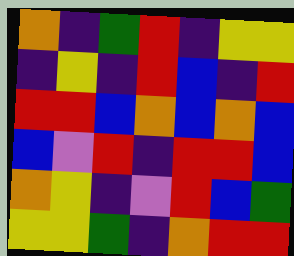[["orange", "indigo", "green", "red", "indigo", "yellow", "yellow"], ["indigo", "yellow", "indigo", "red", "blue", "indigo", "red"], ["red", "red", "blue", "orange", "blue", "orange", "blue"], ["blue", "violet", "red", "indigo", "red", "red", "blue"], ["orange", "yellow", "indigo", "violet", "red", "blue", "green"], ["yellow", "yellow", "green", "indigo", "orange", "red", "red"]]